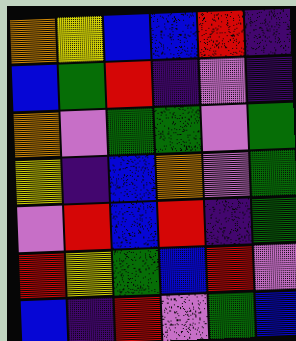[["orange", "yellow", "blue", "blue", "red", "indigo"], ["blue", "green", "red", "indigo", "violet", "indigo"], ["orange", "violet", "green", "green", "violet", "green"], ["yellow", "indigo", "blue", "orange", "violet", "green"], ["violet", "red", "blue", "red", "indigo", "green"], ["red", "yellow", "green", "blue", "red", "violet"], ["blue", "indigo", "red", "violet", "green", "blue"]]